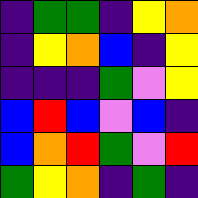[["indigo", "green", "green", "indigo", "yellow", "orange"], ["indigo", "yellow", "orange", "blue", "indigo", "yellow"], ["indigo", "indigo", "indigo", "green", "violet", "yellow"], ["blue", "red", "blue", "violet", "blue", "indigo"], ["blue", "orange", "red", "green", "violet", "red"], ["green", "yellow", "orange", "indigo", "green", "indigo"]]